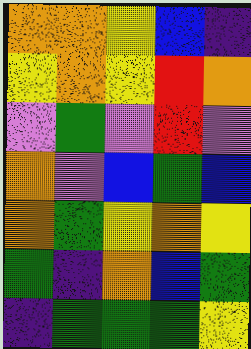[["orange", "orange", "yellow", "blue", "indigo"], ["yellow", "orange", "yellow", "red", "orange"], ["violet", "green", "violet", "red", "violet"], ["orange", "violet", "blue", "green", "blue"], ["orange", "green", "yellow", "orange", "yellow"], ["green", "indigo", "orange", "blue", "green"], ["indigo", "green", "green", "green", "yellow"]]